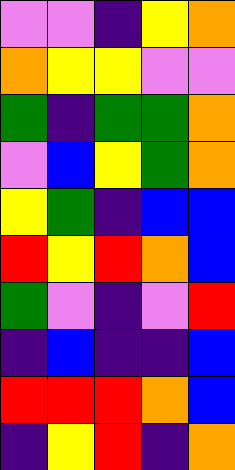[["violet", "violet", "indigo", "yellow", "orange"], ["orange", "yellow", "yellow", "violet", "violet"], ["green", "indigo", "green", "green", "orange"], ["violet", "blue", "yellow", "green", "orange"], ["yellow", "green", "indigo", "blue", "blue"], ["red", "yellow", "red", "orange", "blue"], ["green", "violet", "indigo", "violet", "red"], ["indigo", "blue", "indigo", "indigo", "blue"], ["red", "red", "red", "orange", "blue"], ["indigo", "yellow", "red", "indigo", "orange"]]